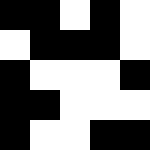[["black", "black", "white", "black", "white"], ["white", "black", "black", "black", "white"], ["black", "white", "white", "white", "black"], ["black", "black", "white", "white", "white"], ["black", "white", "white", "black", "black"]]